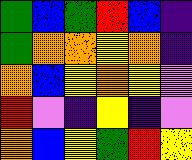[["green", "blue", "green", "red", "blue", "indigo"], ["green", "orange", "orange", "yellow", "orange", "indigo"], ["orange", "blue", "yellow", "orange", "yellow", "violet"], ["red", "violet", "indigo", "yellow", "indigo", "violet"], ["orange", "blue", "yellow", "green", "red", "yellow"]]